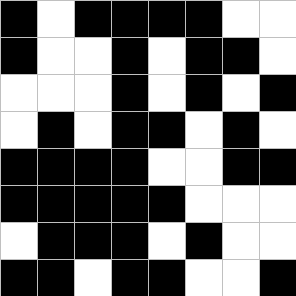[["black", "white", "black", "black", "black", "black", "white", "white"], ["black", "white", "white", "black", "white", "black", "black", "white"], ["white", "white", "white", "black", "white", "black", "white", "black"], ["white", "black", "white", "black", "black", "white", "black", "white"], ["black", "black", "black", "black", "white", "white", "black", "black"], ["black", "black", "black", "black", "black", "white", "white", "white"], ["white", "black", "black", "black", "white", "black", "white", "white"], ["black", "black", "white", "black", "black", "white", "white", "black"]]